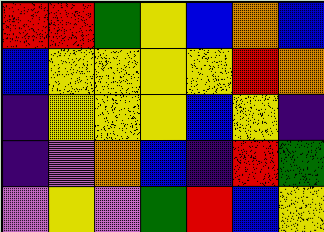[["red", "red", "green", "yellow", "blue", "orange", "blue"], ["blue", "yellow", "yellow", "yellow", "yellow", "red", "orange"], ["indigo", "yellow", "yellow", "yellow", "blue", "yellow", "indigo"], ["indigo", "violet", "orange", "blue", "indigo", "red", "green"], ["violet", "yellow", "violet", "green", "red", "blue", "yellow"]]